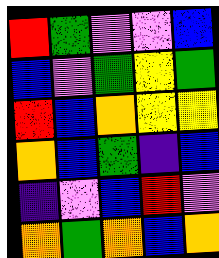[["red", "green", "violet", "violet", "blue"], ["blue", "violet", "green", "yellow", "green"], ["red", "blue", "orange", "yellow", "yellow"], ["orange", "blue", "green", "indigo", "blue"], ["indigo", "violet", "blue", "red", "violet"], ["orange", "green", "orange", "blue", "orange"]]